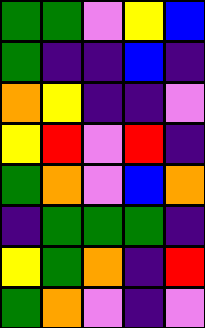[["green", "green", "violet", "yellow", "blue"], ["green", "indigo", "indigo", "blue", "indigo"], ["orange", "yellow", "indigo", "indigo", "violet"], ["yellow", "red", "violet", "red", "indigo"], ["green", "orange", "violet", "blue", "orange"], ["indigo", "green", "green", "green", "indigo"], ["yellow", "green", "orange", "indigo", "red"], ["green", "orange", "violet", "indigo", "violet"]]